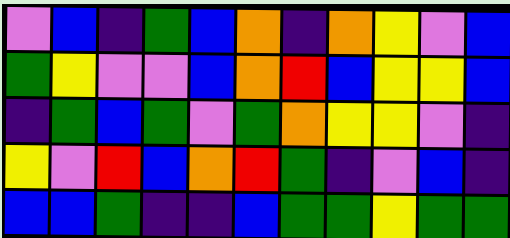[["violet", "blue", "indigo", "green", "blue", "orange", "indigo", "orange", "yellow", "violet", "blue"], ["green", "yellow", "violet", "violet", "blue", "orange", "red", "blue", "yellow", "yellow", "blue"], ["indigo", "green", "blue", "green", "violet", "green", "orange", "yellow", "yellow", "violet", "indigo"], ["yellow", "violet", "red", "blue", "orange", "red", "green", "indigo", "violet", "blue", "indigo"], ["blue", "blue", "green", "indigo", "indigo", "blue", "green", "green", "yellow", "green", "green"]]